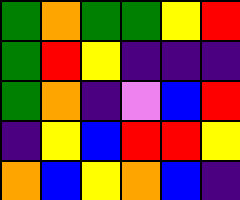[["green", "orange", "green", "green", "yellow", "red"], ["green", "red", "yellow", "indigo", "indigo", "indigo"], ["green", "orange", "indigo", "violet", "blue", "red"], ["indigo", "yellow", "blue", "red", "red", "yellow"], ["orange", "blue", "yellow", "orange", "blue", "indigo"]]